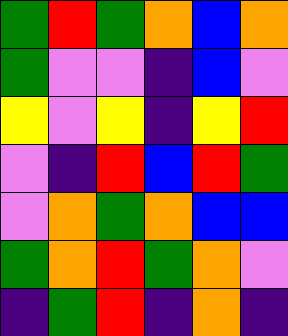[["green", "red", "green", "orange", "blue", "orange"], ["green", "violet", "violet", "indigo", "blue", "violet"], ["yellow", "violet", "yellow", "indigo", "yellow", "red"], ["violet", "indigo", "red", "blue", "red", "green"], ["violet", "orange", "green", "orange", "blue", "blue"], ["green", "orange", "red", "green", "orange", "violet"], ["indigo", "green", "red", "indigo", "orange", "indigo"]]